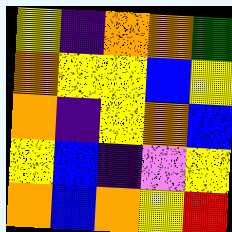[["yellow", "indigo", "orange", "orange", "green"], ["orange", "yellow", "yellow", "blue", "yellow"], ["orange", "indigo", "yellow", "orange", "blue"], ["yellow", "blue", "indigo", "violet", "yellow"], ["orange", "blue", "orange", "yellow", "red"]]